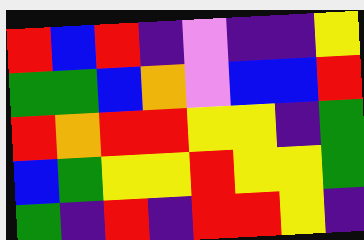[["red", "blue", "red", "indigo", "violet", "indigo", "indigo", "yellow"], ["green", "green", "blue", "orange", "violet", "blue", "blue", "red"], ["red", "orange", "red", "red", "yellow", "yellow", "indigo", "green"], ["blue", "green", "yellow", "yellow", "red", "yellow", "yellow", "green"], ["green", "indigo", "red", "indigo", "red", "red", "yellow", "indigo"]]